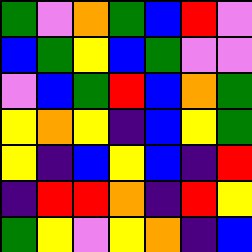[["green", "violet", "orange", "green", "blue", "red", "violet"], ["blue", "green", "yellow", "blue", "green", "violet", "violet"], ["violet", "blue", "green", "red", "blue", "orange", "green"], ["yellow", "orange", "yellow", "indigo", "blue", "yellow", "green"], ["yellow", "indigo", "blue", "yellow", "blue", "indigo", "red"], ["indigo", "red", "red", "orange", "indigo", "red", "yellow"], ["green", "yellow", "violet", "yellow", "orange", "indigo", "blue"]]